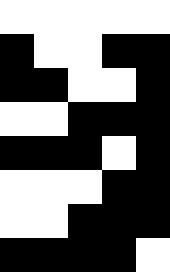[["white", "white", "white", "white", "white"], ["black", "white", "white", "black", "black"], ["black", "black", "white", "white", "black"], ["white", "white", "black", "black", "black"], ["black", "black", "black", "white", "black"], ["white", "white", "white", "black", "black"], ["white", "white", "black", "black", "black"], ["black", "black", "black", "black", "white"]]